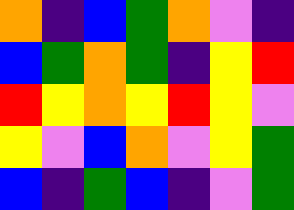[["orange", "indigo", "blue", "green", "orange", "violet", "indigo"], ["blue", "green", "orange", "green", "indigo", "yellow", "red"], ["red", "yellow", "orange", "yellow", "red", "yellow", "violet"], ["yellow", "violet", "blue", "orange", "violet", "yellow", "green"], ["blue", "indigo", "green", "blue", "indigo", "violet", "green"]]